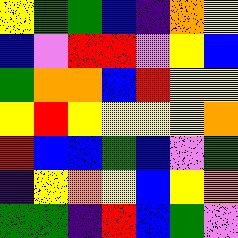[["yellow", "green", "green", "blue", "indigo", "orange", "yellow"], ["blue", "violet", "red", "red", "violet", "yellow", "blue"], ["green", "orange", "orange", "blue", "red", "yellow", "yellow"], ["yellow", "red", "yellow", "yellow", "yellow", "yellow", "orange"], ["red", "blue", "blue", "green", "blue", "violet", "green"], ["indigo", "yellow", "orange", "yellow", "blue", "yellow", "orange"], ["green", "green", "indigo", "red", "blue", "green", "violet"]]